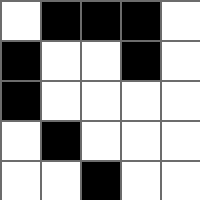[["white", "black", "black", "black", "white"], ["black", "white", "white", "black", "white"], ["black", "white", "white", "white", "white"], ["white", "black", "white", "white", "white"], ["white", "white", "black", "white", "white"]]